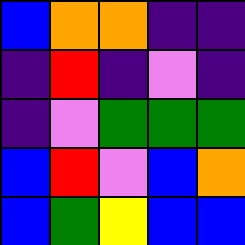[["blue", "orange", "orange", "indigo", "indigo"], ["indigo", "red", "indigo", "violet", "indigo"], ["indigo", "violet", "green", "green", "green"], ["blue", "red", "violet", "blue", "orange"], ["blue", "green", "yellow", "blue", "blue"]]